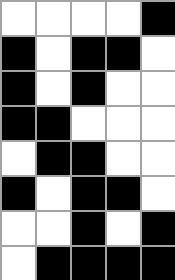[["white", "white", "white", "white", "black"], ["black", "white", "black", "black", "white"], ["black", "white", "black", "white", "white"], ["black", "black", "white", "white", "white"], ["white", "black", "black", "white", "white"], ["black", "white", "black", "black", "white"], ["white", "white", "black", "white", "black"], ["white", "black", "black", "black", "black"]]